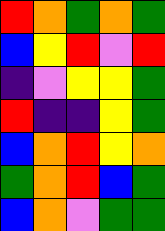[["red", "orange", "green", "orange", "green"], ["blue", "yellow", "red", "violet", "red"], ["indigo", "violet", "yellow", "yellow", "green"], ["red", "indigo", "indigo", "yellow", "green"], ["blue", "orange", "red", "yellow", "orange"], ["green", "orange", "red", "blue", "green"], ["blue", "orange", "violet", "green", "green"]]